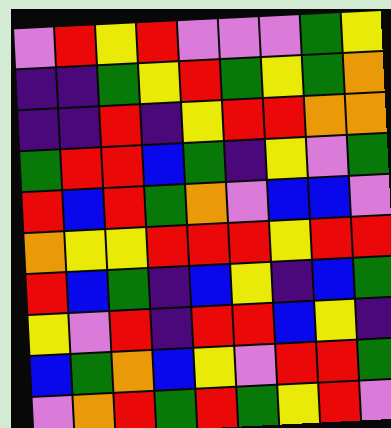[["violet", "red", "yellow", "red", "violet", "violet", "violet", "green", "yellow"], ["indigo", "indigo", "green", "yellow", "red", "green", "yellow", "green", "orange"], ["indigo", "indigo", "red", "indigo", "yellow", "red", "red", "orange", "orange"], ["green", "red", "red", "blue", "green", "indigo", "yellow", "violet", "green"], ["red", "blue", "red", "green", "orange", "violet", "blue", "blue", "violet"], ["orange", "yellow", "yellow", "red", "red", "red", "yellow", "red", "red"], ["red", "blue", "green", "indigo", "blue", "yellow", "indigo", "blue", "green"], ["yellow", "violet", "red", "indigo", "red", "red", "blue", "yellow", "indigo"], ["blue", "green", "orange", "blue", "yellow", "violet", "red", "red", "green"], ["violet", "orange", "red", "green", "red", "green", "yellow", "red", "violet"]]